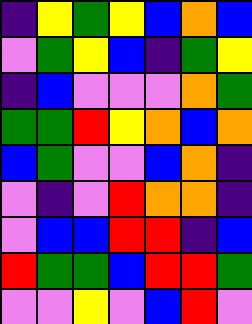[["indigo", "yellow", "green", "yellow", "blue", "orange", "blue"], ["violet", "green", "yellow", "blue", "indigo", "green", "yellow"], ["indigo", "blue", "violet", "violet", "violet", "orange", "green"], ["green", "green", "red", "yellow", "orange", "blue", "orange"], ["blue", "green", "violet", "violet", "blue", "orange", "indigo"], ["violet", "indigo", "violet", "red", "orange", "orange", "indigo"], ["violet", "blue", "blue", "red", "red", "indigo", "blue"], ["red", "green", "green", "blue", "red", "red", "green"], ["violet", "violet", "yellow", "violet", "blue", "red", "violet"]]